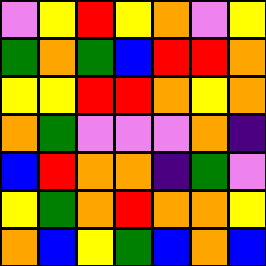[["violet", "yellow", "red", "yellow", "orange", "violet", "yellow"], ["green", "orange", "green", "blue", "red", "red", "orange"], ["yellow", "yellow", "red", "red", "orange", "yellow", "orange"], ["orange", "green", "violet", "violet", "violet", "orange", "indigo"], ["blue", "red", "orange", "orange", "indigo", "green", "violet"], ["yellow", "green", "orange", "red", "orange", "orange", "yellow"], ["orange", "blue", "yellow", "green", "blue", "orange", "blue"]]